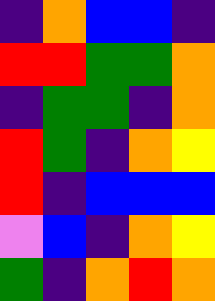[["indigo", "orange", "blue", "blue", "indigo"], ["red", "red", "green", "green", "orange"], ["indigo", "green", "green", "indigo", "orange"], ["red", "green", "indigo", "orange", "yellow"], ["red", "indigo", "blue", "blue", "blue"], ["violet", "blue", "indigo", "orange", "yellow"], ["green", "indigo", "orange", "red", "orange"]]